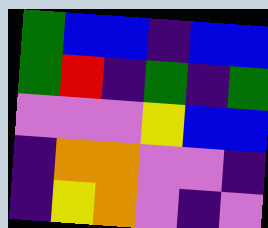[["green", "blue", "blue", "indigo", "blue", "blue"], ["green", "red", "indigo", "green", "indigo", "green"], ["violet", "violet", "violet", "yellow", "blue", "blue"], ["indigo", "orange", "orange", "violet", "violet", "indigo"], ["indigo", "yellow", "orange", "violet", "indigo", "violet"]]